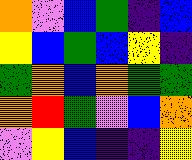[["orange", "violet", "blue", "green", "indigo", "blue"], ["yellow", "blue", "green", "blue", "yellow", "indigo"], ["green", "orange", "blue", "orange", "green", "green"], ["orange", "red", "green", "violet", "blue", "orange"], ["violet", "yellow", "blue", "indigo", "indigo", "yellow"]]